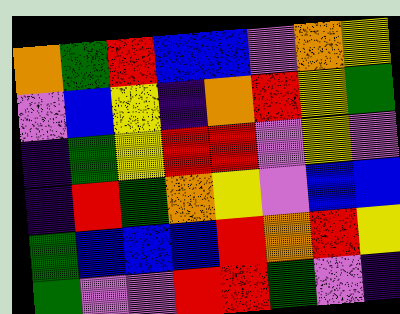[["orange", "green", "red", "blue", "blue", "violet", "orange", "yellow"], ["violet", "blue", "yellow", "indigo", "orange", "red", "yellow", "green"], ["indigo", "green", "yellow", "red", "red", "violet", "yellow", "violet"], ["indigo", "red", "green", "orange", "yellow", "violet", "blue", "blue"], ["green", "blue", "blue", "blue", "red", "orange", "red", "yellow"], ["green", "violet", "violet", "red", "red", "green", "violet", "indigo"]]